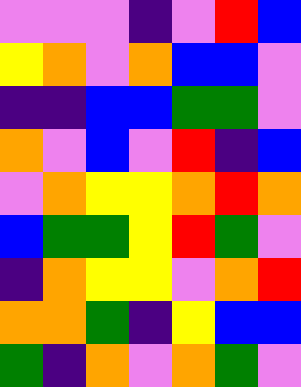[["violet", "violet", "violet", "indigo", "violet", "red", "blue"], ["yellow", "orange", "violet", "orange", "blue", "blue", "violet"], ["indigo", "indigo", "blue", "blue", "green", "green", "violet"], ["orange", "violet", "blue", "violet", "red", "indigo", "blue"], ["violet", "orange", "yellow", "yellow", "orange", "red", "orange"], ["blue", "green", "green", "yellow", "red", "green", "violet"], ["indigo", "orange", "yellow", "yellow", "violet", "orange", "red"], ["orange", "orange", "green", "indigo", "yellow", "blue", "blue"], ["green", "indigo", "orange", "violet", "orange", "green", "violet"]]